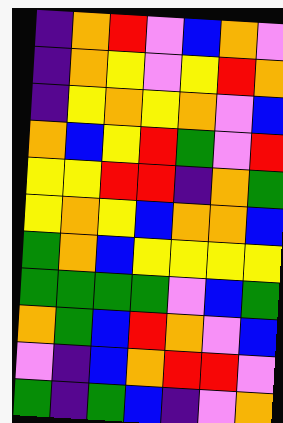[["indigo", "orange", "red", "violet", "blue", "orange", "violet"], ["indigo", "orange", "yellow", "violet", "yellow", "red", "orange"], ["indigo", "yellow", "orange", "yellow", "orange", "violet", "blue"], ["orange", "blue", "yellow", "red", "green", "violet", "red"], ["yellow", "yellow", "red", "red", "indigo", "orange", "green"], ["yellow", "orange", "yellow", "blue", "orange", "orange", "blue"], ["green", "orange", "blue", "yellow", "yellow", "yellow", "yellow"], ["green", "green", "green", "green", "violet", "blue", "green"], ["orange", "green", "blue", "red", "orange", "violet", "blue"], ["violet", "indigo", "blue", "orange", "red", "red", "violet"], ["green", "indigo", "green", "blue", "indigo", "violet", "orange"]]